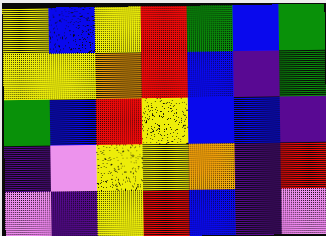[["yellow", "blue", "yellow", "red", "green", "blue", "green"], ["yellow", "yellow", "orange", "red", "blue", "indigo", "green"], ["green", "blue", "red", "yellow", "blue", "blue", "indigo"], ["indigo", "violet", "yellow", "yellow", "orange", "indigo", "red"], ["violet", "indigo", "yellow", "red", "blue", "indigo", "violet"]]